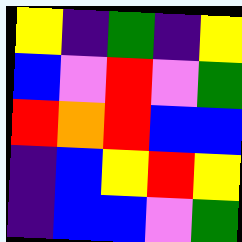[["yellow", "indigo", "green", "indigo", "yellow"], ["blue", "violet", "red", "violet", "green"], ["red", "orange", "red", "blue", "blue"], ["indigo", "blue", "yellow", "red", "yellow"], ["indigo", "blue", "blue", "violet", "green"]]